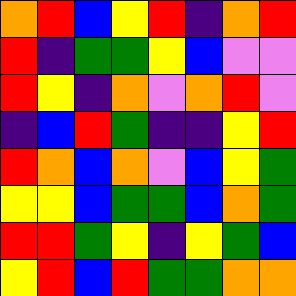[["orange", "red", "blue", "yellow", "red", "indigo", "orange", "red"], ["red", "indigo", "green", "green", "yellow", "blue", "violet", "violet"], ["red", "yellow", "indigo", "orange", "violet", "orange", "red", "violet"], ["indigo", "blue", "red", "green", "indigo", "indigo", "yellow", "red"], ["red", "orange", "blue", "orange", "violet", "blue", "yellow", "green"], ["yellow", "yellow", "blue", "green", "green", "blue", "orange", "green"], ["red", "red", "green", "yellow", "indigo", "yellow", "green", "blue"], ["yellow", "red", "blue", "red", "green", "green", "orange", "orange"]]